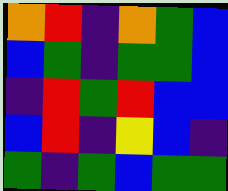[["orange", "red", "indigo", "orange", "green", "blue"], ["blue", "green", "indigo", "green", "green", "blue"], ["indigo", "red", "green", "red", "blue", "blue"], ["blue", "red", "indigo", "yellow", "blue", "indigo"], ["green", "indigo", "green", "blue", "green", "green"]]